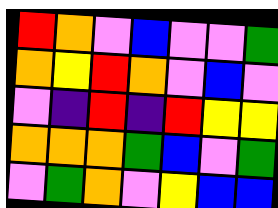[["red", "orange", "violet", "blue", "violet", "violet", "green"], ["orange", "yellow", "red", "orange", "violet", "blue", "violet"], ["violet", "indigo", "red", "indigo", "red", "yellow", "yellow"], ["orange", "orange", "orange", "green", "blue", "violet", "green"], ["violet", "green", "orange", "violet", "yellow", "blue", "blue"]]